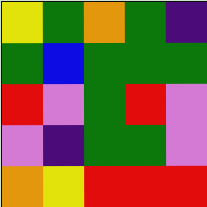[["yellow", "green", "orange", "green", "indigo"], ["green", "blue", "green", "green", "green"], ["red", "violet", "green", "red", "violet"], ["violet", "indigo", "green", "green", "violet"], ["orange", "yellow", "red", "red", "red"]]